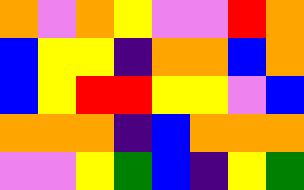[["orange", "violet", "orange", "yellow", "violet", "violet", "red", "orange"], ["blue", "yellow", "yellow", "indigo", "orange", "orange", "blue", "orange"], ["blue", "yellow", "red", "red", "yellow", "yellow", "violet", "blue"], ["orange", "orange", "orange", "indigo", "blue", "orange", "orange", "orange"], ["violet", "violet", "yellow", "green", "blue", "indigo", "yellow", "green"]]